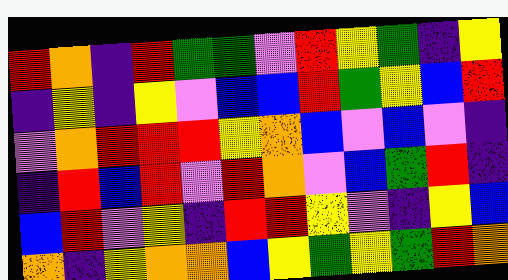[["red", "orange", "indigo", "red", "green", "green", "violet", "red", "yellow", "green", "indigo", "yellow"], ["indigo", "yellow", "indigo", "yellow", "violet", "blue", "blue", "red", "green", "yellow", "blue", "red"], ["violet", "orange", "red", "red", "red", "yellow", "orange", "blue", "violet", "blue", "violet", "indigo"], ["indigo", "red", "blue", "red", "violet", "red", "orange", "violet", "blue", "green", "red", "indigo"], ["blue", "red", "violet", "yellow", "indigo", "red", "red", "yellow", "violet", "indigo", "yellow", "blue"], ["orange", "indigo", "yellow", "orange", "orange", "blue", "yellow", "green", "yellow", "green", "red", "orange"]]